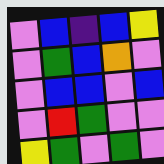[["violet", "blue", "indigo", "blue", "yellow"], ["violet", "green", "blue", "orange", "violet"], ["violet", "blue", "blue", "violet", "blue"], ["violet", "red", "green", "violet", "violet"], ["yellow", "green", "violet", "green", "violet"]]